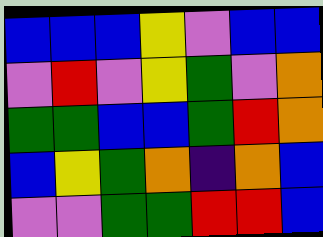[["blue", "blue", "blue", "yellow", "violet", "blue", "blue"], ["violet", "red", "violet", "yellow", "green", "violet", "orange"], ["green", "green", "blue", "blue", "green", "red", "orange"], ["blue", "yellow", "green", "orange", "indigo", "orange", "blue"], ["violet", "violet", "green", "green", "red", "red", "blue"]]